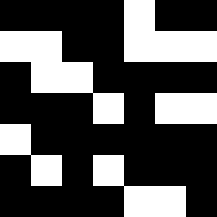[["black", "black", "black", "black", "white", "black", "black"], ["white", "white", "black", "black", "white", "white", "white"], ["black", "white", "white", "black", "black", "black", "black"], ["black", "black", "black", "white", "black", "white", "white"], ["white", "black", "black", "black", "black", "black", "black"], ["black", "white", "black", "white", "black", "black", "black"], ["black", "black", "black", "black", "white", "white", "black"]]